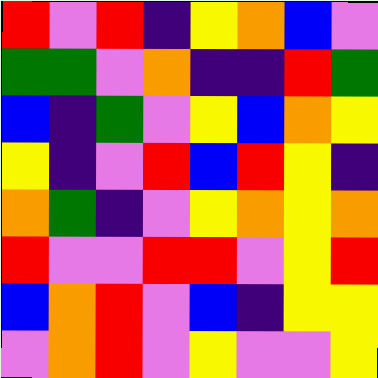[["red", "violet", "red", "indigo", "yellow", "orange", "blue", "violet"], ["green", "green", "violet", "orange", "indigo", "indigo", "red", "green"], ["blue", "indigo", "green", "violet", "yellow", "blue", "orange", "yellow"], ["yellow", "indigo", "violet", "red", "blue", "red", "yellow", "indigo"], ["orange", "green", "indigo", "violet", "yellow", "orange", "yellow", "orange"], ["red", "violet", "violet", "red", "red", "violet", "yellow", "red"], ["blue", "orange", "red", "violet", "blue", "indigo", "yellow", "yellow"], ["violet", "orange", "red", "violet", "yellow", "violet", "violet", "yellow"]]